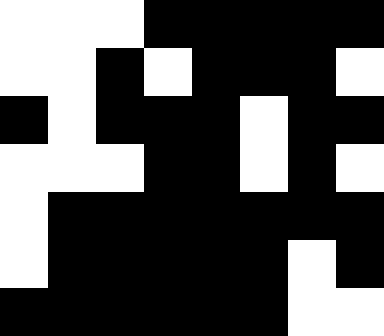[["white", "white", "white", "black", "black", "black", "black", "black"], ["white", "white", "black", "white", "black", "black", "black", "white"], ["black", "white", "black", "black", "black", "white", "black", "black"], ["white", "white", "white", "black", "black", "white", "black", "white"], ["white", "black", "black", "black", "black", "black", "black", "black"], ["white", "black", "black", "black", "black", "black", "white", "black"], ["black", "black", "black", "black", "black", "black", "white", "white"]]